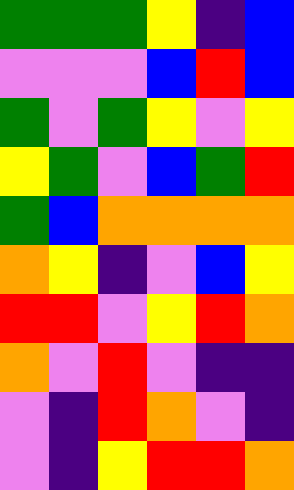[["green", "green", "green", "yellow", "indigo", "blue"], ["violet", "violet", "violet", "blue", "red", "blue"], ["green", "violet", "green", "yellow", "violet", "yellow"], ["yellow", "green", "violet", "blue", "green", "red"], ["green", "blue", "orange", "orange", "orange", "orange"], ["orange", "yellow", "indigo", "violet", "blue", "yellow"], ["red", "red", "violet", "yellow", "red", "orange"], ["orange", "violet", "red", "violet", "indigo", "indigo"], ["violet", "indigo", "red", "orange", "violet", "indigo"], ["violet", "indigo", "yellow", "red", "red", "orange"]]